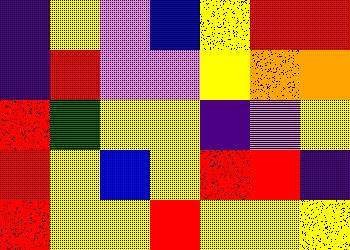[["indigo", "yellow", "violet", "blue", "yellow", "red", "red"], ["indigo", "red", "violet", "violet", "yellow", "orange", "orange"], ["red", "green", "yellow", "yellow", "indigo", "violet", "yellow"], ["red", "yellow", "blue", "yellow", "red", "red", "indigo"], ["red", "yellow", "yellow", "red", "yellow", "yellow", "yellow"]]